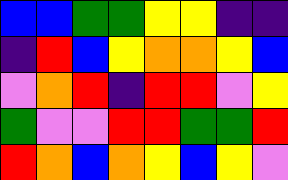[["blue", "blue", "green", "green", "yellow", "yellow", "indigo", "indigo"], ["indigo", "red", "blue", "yellow", "orange", "orange", "yellow", "blue"], ["violet", "orange", "red", "indigo", "red", "red", "violet", "yellow"], ["green", "violet", "violet", "red", "red", "green", "green", "red"], ["red", "orange", "blue", "orange", "yellow", "blue", "yellow", "violet"]]